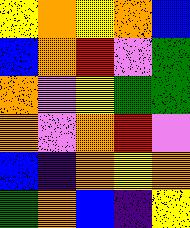[["yellow", "orange", "yellow", "orange", "blue"], ["blue", "orange", "red", "violet", "green"], ["orange", "violet", "yellow", "green", "green"], ["orange", "violet", "orange", "red", "violet"], ["blue", "indigo", "orange", "yellow", "orange"], ["green", "orange", "blue", "indigo", "yellow"]]